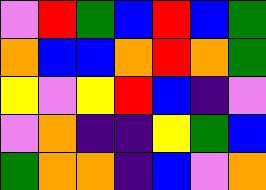[["violet", "red", "green", "blue", "red", "blue", "green"], ["orange", "blue", "blue", "orange", "red", "orange", "green"], ["yellow", "violet", "yellow", "red", "blue", "indigo", "violet"], ["violet", "orange", "indigo", "indigo", "yellow", "green", "blue"], ["green", "orange", "orange", "indigo", "blue", "violet", "orange"]]